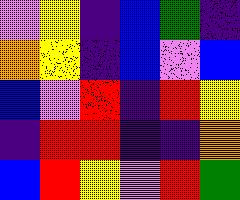[["violet", "yellow", "indigo", "blue", "green", "indigo"], ["orange", "yellow", "indigo", "blue", "violet", "blue"], ["blue", "violet", "red", "indigo", "red", "yellow"], ["indigo", "red", "red", "indigo", "indigo", "orange"], ["blue", "red", "yellow", "violet", "red", "green"]]